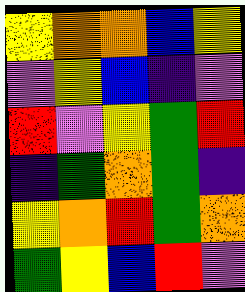[["yellow", "orange", "orange", "blue", "yellow"], ["violet", "yellow", "blue", "indigo", "violet"], ["red", "violet", "yellow", "green", "red"], ["indigo", "green", "orange", "green", "indigo"], ["yellow", "orange", "red", "green", "orange"], ["green", "yellow", "blue", "red", "violet"]]